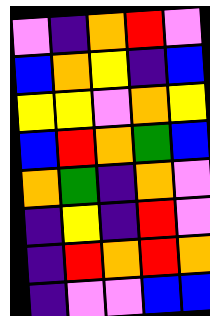[["violet", "indigo", "orange", "red", "violet"], ["blue", "orange", "yellow", "indigo", "blue"], ["yellow", "yellow", "violet", "orange", "yellow"], ["blue", "red", "orange", "green", "blue"], ["orange", "green", "indigo", "orange", "violet"], ["indigo", "yellow", "indigo", "red", "violet"], ["indigo", "red", "orange", "red", "orange"], ["indigo", "violet", "violet", "blue", "blue"]]